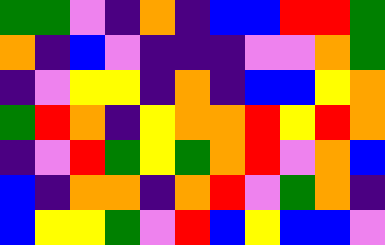[["green", "green", "violet", "indigo", "orange", "indigo", "blue", "blue", "red", "red", "green"], ["orange", "indigo", "blue", "violet", "indigo", "indigo", "indigo", "violet", "violet", "orange", "green"], ["indigo", "violet", "yellow", "yellow", "indigo", "orange", "indigo", "blue", "blue", "yellow", "orange"], ["green", "red", "orange", "indigo", "yellow", "orange", "orange", "red", "yellow", "red", "orange"], ["indigo", "violet", "red", "green", "yellow", "green", "orange", "red", "violet", "orange", "blue"], ["blue", "indigo", "orange", "orange", "indigo", "orange", "red", "violet", "green", "orange", "indigo"], ["blue", "yellow", "yellow", "green", "violet", "red", "blue", "yellow", "blue", "blue", "violet"]]